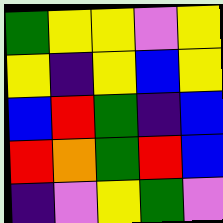[["green", "yellow", "yellow", "violet", "yellow"], ["yellow", "indigo", "yellow", "blue", "yellow"], ["blue", "red", "green", "indigo", "blue"], ["red", "orange", "green", "red", "blue"], ["indigo", "violet", "yellow", "green", "violet"]]